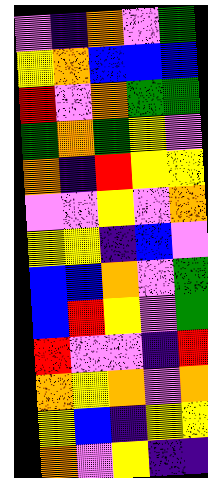[["violet", "indigo", "orange", "violet", "green"], ["yellow", "orange", "blue", "blue", "blue"], ["red", "violet", "orange", "green", "green"], ["green", "orange", "green", "yellow", "violet"], ["orange", "indigo", "red", "yellow", "yellow"], ["violet", "violet", "yellow", "violet", "orange"], ["yellow", "yellow", "indigo", "blue", "violet"], ["blue", "blue", "orange", "violet", "green"], ["blue", "red", "yellow", "violet", "green"], ["red", "violet", "violet", "indigo", "red"], ["orange", "yellow", "orange", "violet", "orange"], ["yellow", "blue", "indigo", "yellow", "yellow"], ["orange", "violet", "yellow", "indigo", "indigo"]]